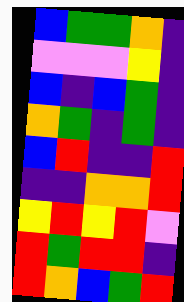[["blue", "green", "green", "orange", "indigo"], ["violet", "violet", "violet", "yellow", "indigo"], ["blue", "indigo", "blue", "green", "indigo"], ["orange", "green", "indigo", "green", "indigo"], ["blue", "red", "indigo", "indigo", "red"], ["indigo", "indigo", "orange", "orange", "red"], ["yellow", "red", "yellow", "red", "violet"], ["red", "green", "red", "red", "indigo"], ["red", "orange", "blue", "green", "red"]]